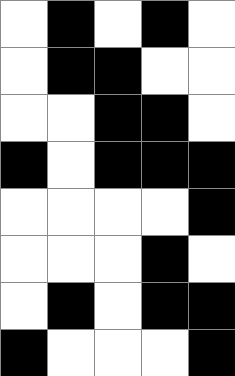[["white", "black", "white", "black", "white"], ["white", "black", "black", "white", "white"], ["white", "white", "black", "black", "white"], ["black", "white", "black", "black", "black"], ["white", "white", "white", "white", "black"], ["white", "white", "white", "black", "white"], ["white", "black", "white", "black", "black"], ["black", "white", "white", "white", "black"]]